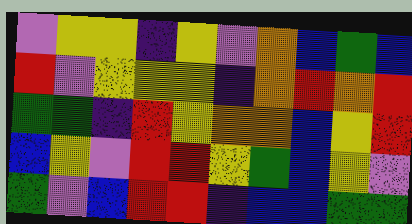[["violet", "yellow", "yellow", "indigo", "yellow", "violet", "orange", "blue", "green", "blue"], ["red", "violet", "yellow", "yellow", "yellow", "indigo", "orange", "red", "orange", "red"], ["green", "green", "indigo", "red", "yellow", "orange", "orange", "blue", "yellow", "red"], ["blue", "yellow", "violet", "red", "red", "yellow", "green", "blue", "yellow", "violet"], ["green", "violet", "blue", "red", "red", "indigo", "blue", "blue", "green", "green"]]